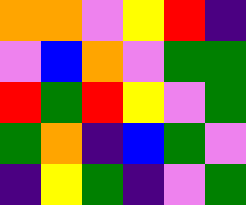[["orange", "orange", "violet", "yellow", "red", "indigo"], ["violet", "blue", "orange", "violet", "green", "green"], ["red", "green", "red", "yellow", "violet", "green"], ["green", "orange", "indigo", "blue", "green", "violet"], ["indigo", "yellow", "green", "indigo", "violet", "green"]]